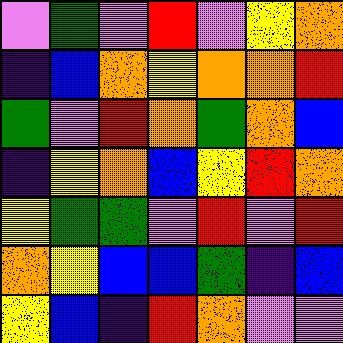[["violet", "green", "violet", "red", "violet", "yellow", "orange"], ["indigo", "blue", "orange", "yellow", "orange", "orange", "red"], ["green", "violet", "red", "orange", "green", "orange", "blue"], ["indigo", "yellow", "orange", "blue", "yellow", "red", "orange"], ["yellow", "green", "green", "violet", "red", "violet", "red"], ["orange", "yellow", "blue", "blue", "green", "indigo", "blue"], ["yellow", "blue", "indigo", "red", "orange", "violet", "violet"]]